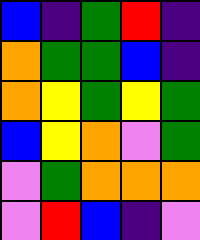[["blue", "indigo", "green", "red", "indigo"], ["orange", "green", "green", "blue", "indigo"], ["orange", "yellow", "green", "yellow", "green"], ["blue", "yellow", "orange", "violet", "green"], ["violet", "green", "orange", "orange", "orange"], ["violet", "red", "blue", "indigo", "violet"]]